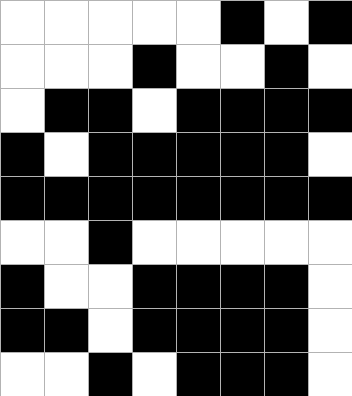[["white", "white", "white", "white", "white", "black", "white", "black"], ["white", "white", "white", "black", "white", "white", "black", "white"], ["white", "black", "black", "white", "black", "black", "black", "black"], ["black", "white", "black", "black", "black", "black", "black", "white"], ["black", "black", "black", "black", "black", "black", "black", "black"], ["white", "white", "black", "white", "white", "white", "white", "white"], ["black", "white", "white", "black", "black", "black", "black", "white"], ["black", "black", "white", "black", "black", "black", "black", "white"], ["white", "white", "black", "white", "black", "black", "black", "white"]]